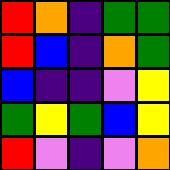[["red", "orange", "indigo", "green", "green"], ["red", "blue", "indigo", "orange", "green"], ["blue", "indigo", "indigo", "violet", "yellow"], ["green", "yellow", "green", "blue", "yellow"], ["red", "violet", "indigo", "violet", "orange"]]